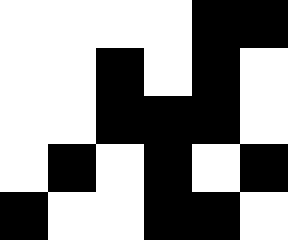[["white", "white", "white", "white", "black", "black"], ["white", "white", "black", "white", "black", "white"], ["white", "white", "black", "black", "black", "white"], ["white", "black", "white", "black", "white", "black"], ["black", "white", "white", "black", "black", "white"]]